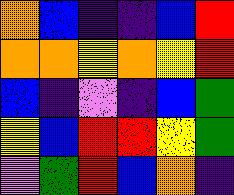[["orange", "blue", "indigo", "indigo", "blue", "red"], ["orange", "orange", "yellow", "orange", "yellow", "red"], ["blue", "indigo", "violet", "indigo", "blue", "green"], ["yellow", "blue", "red", "red", "yellow", "green"], ["violet", "green", "red", "blue", "orange", "indigo"]]